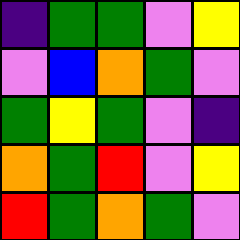[["indigo", "green", "green", "violet", "yellow"], ["violet", "blue", "orange", "green", "violet"], ["green", "yellow", "green", "violet", "indigo"], ["orange", "green", "red", "violet", "yellow"], ["red", "green", "orange", "green", "violet"]]